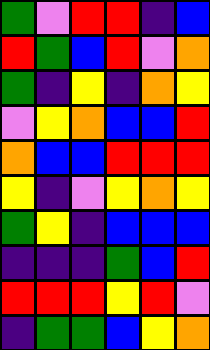[["green", "violet", "red", "red", "indigo", "blue"], ["red", "green", "blue", "red", "violet", "orange"], ["green", "indigo", "yellow", "indigo", "orange", "yellow"], ["violet", "yellow", "orange", "blue", "blue", "red"], ["orange", "blue", "blue", "red", "red", "red"], ["yellow", "indigo", "violet", "yellow", "orange", "yellow"], ["green", "yellow", "indigo", "blue", "blue", "blue"], ["indigo", "indigo", "indigo", "green", "blue", "red"], ["red", "red", "red", "yellow", "red", "violet"], ["indigo", "green", "green", "blue", "yellow", "orange"]]